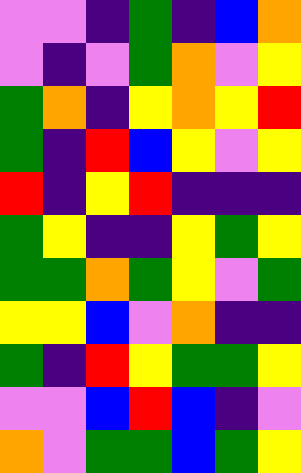[["violet", "violet", "indigo", "green", "indigo", "blue", "orange"], ["violet", "indigo", "violet", "green", "orange", "violet", "yellow"], ["green", "orange", "indigo", "yellow", "orange", "yellow", "red"], ["green", "indigo", "red", "blue", "yellow", "violet", "yellow"], ["red", "indigo", "yellow", "red", "indigo", "indigo", "indigo"], ["green", "yellow", "indigo", "indigo", "yellow", "green", "yellow"], ["green", "green", "orange", "green", "yellow", "violet", "green"], ["yellow", "yellow", "blue", "violet", "orange", "indigo", "indigo"], ["green", "indigo", "red", "yellow", "green", "green", "yellow"], ["violet", "violet", "blue", "red", "blue", "indigo", "violet"], ["orange", "violet", "green", "green", "blue", "green", "yellow"]]